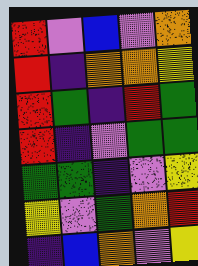[["red", "violet", "blue", "violet", "orange"], ["red", "indigo", "orange", "orange", "yellow"], ["red", "green", "indigo", "red", "green"], ["red", "indigo", "violet", "green", "green"], ["green", "green", "indigo", "violet", "yellow"], ["yellow", "violet", "green", "orange", "red"], ["indigo", "blue", "orange", "violet", "yellow"]]